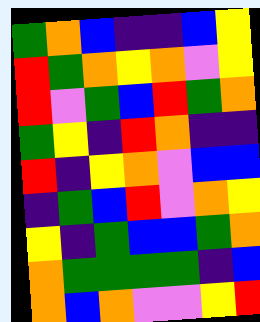[["green", "orange", "blue", "indigo", "indigo", "blue", "yellow"], ["red", "green", "orange", "yellow", "orange", "violet", "yellow"], ["red", "violet", "green", "blue", "red", "green", "orange"], ["green", "yellow", "indigo", "red", "orange", "indigo", "indigo"], ["red", "indigo", "yellow", "orange", "violet", "blue", "blue"], ["indigo", "green", "blue", "red", "violet", "orange", "yellow"], ["yellow", "indigo", "green", "blue", "blue", "green", "orange"], ["orange", "green", "green", "green", "green", "indigo", "blue"], ["orange", "blue", "orange", "violet", "violet", "yellow", "red"]]